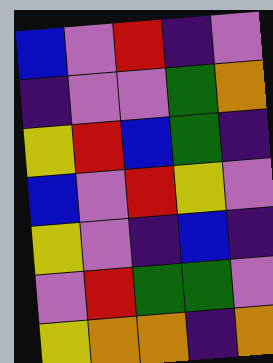[["blue", "violet", "red", "indigo", "violet"], ["indigo", "violet", "violet", "green", "orange"], ["yellow", "red", "blue", "green", "indigo"], ["blue", "violet", "red", "yellow", "violet"], ["yellow", "violet", "indigo", "blue", "indigo"], ["violet", "red", "green", "green", "violet"], ["yellow", "orange", "orange", "indigo", "orange"]]